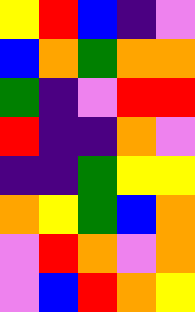[["yellow", "red", "blue", "indigo", "violet"], ["blue", "orange", "green", "orange", "orange"], ["green", "indigo", "violet", "red", "red"], ["red", "indigo", "indigo", "orange", "violet"], ["indigo", "indigo", "green", "yellow", "yellow"], ["orange", "yellow", "green", "blue", "orange"], ["violet", "red", "orange", "violet", "orange"], ["violet", "blue", "red", "orange", "yellow"]]